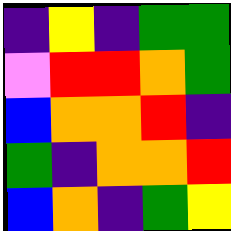[["indigo", "yellow", "indigo", "green", "green"], ["violet", "red", "red", "orange", "green"], ["blue", "orange", "orange", "red", "indigo"], ["green", "indigo", "orange", "orange", "red"], ["blue", "orange", "indigo", "green", "yellow"]]